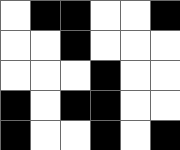[["white", "black", "black", "white", "white", "black"], ["white", "white", "black", "white", "white", "white"], ["white", "white", "white", "black", "white", "white"], ["black", "white", "black", "black", "white", "white"], ["black", "white", "white", "black", "white", "black"]]